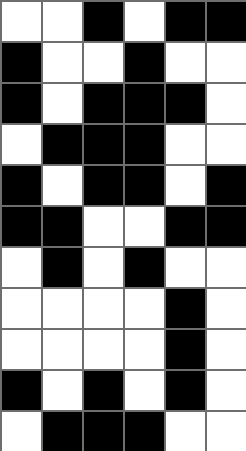[["white", "white", "black", "white", "black", "black"], ["black", "white", "white", "black", "white", "white"], ["black", "white", "black", "black", "black", "white"], ["white", "black", "black", "black", "white", "white"], ["black", "white", "black", "black", "white", "black"], ["black", "black", "white", "white", "black", "black"], ["white", "black", "white", "black", "white", "white"], ["white", "white", "white", "white", "black", "white"], ["white", "white", "white", "white", "black", "white"], ["black", "white", "black", "white", "black", "white"], ["white", "black", "black", "black", "white", "white"]]